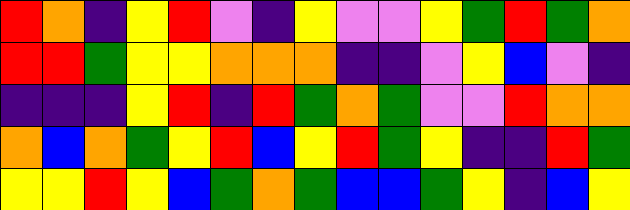[["red", "orange", "indigo", "yellow", "red", "violet", "indigo", "yellow", "violet", "violet", "yellow", "green", "red", "green", "orange"], ["red", "red", "green", "yellow", "yellow", "orange", "orange", "orange", "indigo", "indigo", "violet", "yellow", "blue", "violet", "indigo"], ["indigo", "indigo", "indigo", "yellow", "red", "indigo", "red", "green", "orange", "green", "violet", "violet", "red", "orange", "orange"], ["orange", "blue", "orange", "green", "yellow", "red", "blue", "yellow", "red", "green", "yellow", "indigo", "indigo", "red", "green"], ["yellow", "yellow", "red", "yellow", "blue", "green", "orange", "green", "blue", "blue", "green", "yellow", "indigo", "blue", "yellow"]]